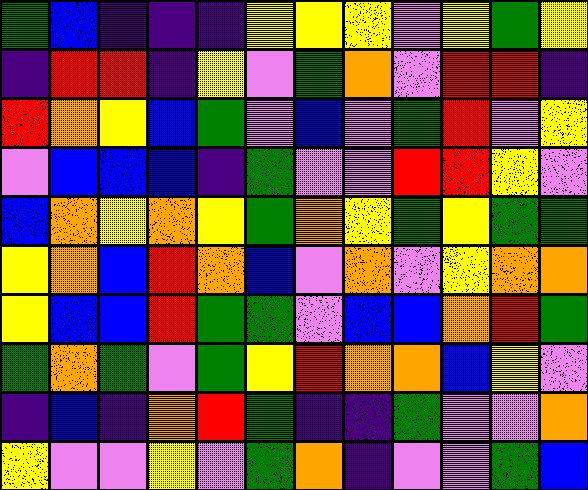[["green", "blue", "indigo", "indigo", "indigo", "yellow", "yellow", "yellow", "violet", "yellow", "green", "yellow"], ["indigo", "red", "red", "indigo", "yellow", "violet", "green", "orange", "violet", "red", "red", "indigo"], ["red", "orange", "yellow", "blue", "green", "violet", "blue", "violet", "green", "red", "violet", "yellow"], ["violet", "blue", "blue", "blue", "indigo", "green", "violet", "violet", "red", "red", "yellow", "violet"], ["blue", "orange", "yellow", "orange", "yellow", "green", "orange", "yellow", "green", "yellow", "green", "green"], ["yellow", "orange", "blue", "red", "orange", "blue", "violet", "orange", "violet", "yellow", "orange", "orange"], ["yellow", "blue", "blue", "red", "green", "green", "violet", "blue", "blue", "orange", "red", "green"], ["green", "orange", "green", "violet", "green", "yellow", "red", "orange", "orange", "blue", "yellow", "violet"], ["indigo", "blue", "indigo", "orange", "red", "green", "indigo", "indigo", "green", "violet", "violet", "orange"], ["yellow", "violet", "violet", "yellow", "violet", "green", "orange", "indigo", "violet", "violet", "green", "blue"]]